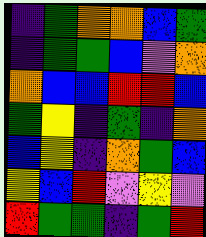[["indigo", "green", "orange", "orange", "blue", "green"], ["indigo", "green", "green", "blue", "violet", "orange"], ["orange", "blue", "blue", "red", "red", "blue"], ["green", "yellow", "indigo", "green", "indigo", "orange"], ["blue", "yellow", "indigo", "orange", "green", "blue"], ["yellow", "blue", "red", "violet", "yellow", "violet"], ["red", "green", "green", "indigo", "green", "red"]]